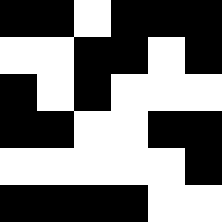[["black", "black", "white", "black", "black", "black"], ["white", "white", "black", "black", "white", "black"], ["black", "white", "black", "white", "white", "white"], ["black", "black", "white", "white", "black", "black"], ["white", "white", "white", "white", "white", "black"], ["black", "black", "black", "black", "white", "white"]]